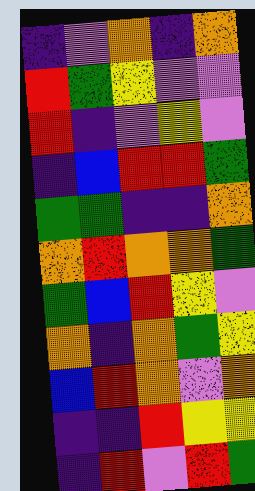[["indigo", "violet", "orange", "indigo", "orange"], ["red", "green", "yellow", "violet", "violet"], ["red", "indigo", "violet", "yellow", "violet"], ["indigo", "blue", "red", "red", "green"], ["green", "green", "indigo", "indigo", "orange"], ["orange", "red", "orange", "orange", "green"], ["green", "blue", "red", "yellow", "violet"], ["orange", "indigo", "orange", "green", "yellow"], ["blue", "red", "orange", "violet", "orange"], ["indigo", "indigo", "red", "yellow", "yellow"], ["indigo", "red", "violet", "red", "green"]]